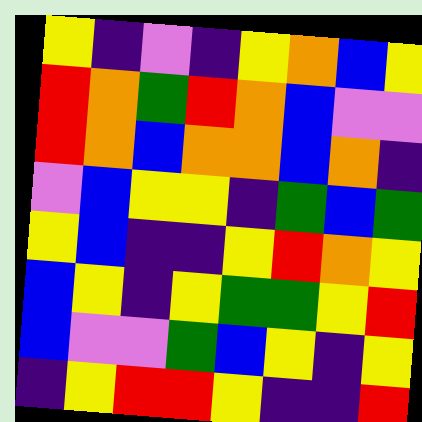[["yellow", "indigo", "violet", "indigo", "yellow", "orange", "blue", "yellow"], ["red", "orange", "green", "red", "orange", "blue", "violet", "violet"], ["red", "orange", "blue", "orange", "orange", "blue", "orange", "indigo"], ["violet", "blue", "yellow", "yellow", "indigo", "green", "blue", "green"], ["yellow", "blue", "indigo", "indigo", "yellow", "red", "orange", "yellow"], ["blue", "yellow", "indigo", "yellow", "green", "green", "yellow", "red"], ["blue", "violet", "violet", "green", "blue", "yellow", "indigo", "yellow"], ["indigo", "yellow", "red", "red", "yellow", "indigo", "indigo", "red"]]